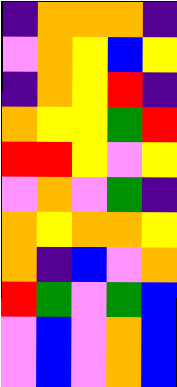[["indigo", "orange", "orange", "orange", "indigo"], ["violet", "orange", "yellow", "blue", "yellow"], ["indigo", "orange", "yellow", "red", "indigo"], ["orange", "yellow", "yellow", "green", "red"], ["red", "red", "yellow", "violet", "yellow"], ["violet", "orange", "violet", "green", "indigo"], ["orange", "yellow", "orange", "orange", "yellow"], ["orange", "indigo", "blue", "violet", "orange"], ["red", "green", "violet", "green", "blue"], ["violet", "blue", "violet", "orange", "blue"], ["violet", "blue", "violet", "orange", "blue"]]